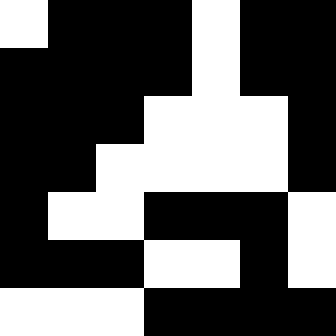[["white", "black", "black", "black", "white", "black", "black"], ["black", "black", "black", "black", "white", "black", "black"], ["black", "black", "black", "white", "white", "white", "black"], ["black", "black", "white", "white", "white", "white", "black"], ["black", "white", "white", "black", "black", "black", "white"], ["black", "black", "black", "white", "white", "black", "white"], ["white", "white", "white", "black", "black", "black", "black"]]